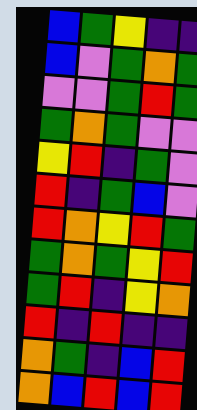[["blue", "green", "yellow", "indigo", "indigo"], ["blue", "violet", "green", "orange", "green"], ["violet", "violet", "green", "red", "green"], ["green", "orange", "green", "violet", "violet"], ["yellow", "red", "indigo", "green", "violet"], ["red", "indigo", "green", "blue", "violet"], ["red", "orange", "yellow", "red", "green"], ["green", "orange", "green", "yellow", "red"], ["green", "red", "indigo", "yellow", "orange"], ["red", "indigo", "red", "indigo", "indigo"], ["orange", "green", "indigo", "blue", "red"], ["orange", "blue", "red", "blue", "red"]]